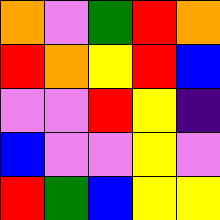[["orange", "violet", "green", "red", "orange"], ["red", "orange", "yellow", "red", "blue"], ["violet", "violet", "red", "yellow", "indigo"], ["blue", "violet", "violet", "yellow", "violet"], ["red", "green", "blue", "yellow", "yellow"]]